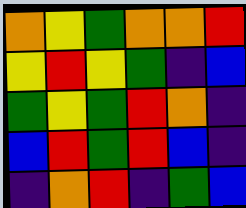[["orange", "yellow", "green", "orange", "orange", "red"], ["yellow", "red", "yellow", "green", "indigo", "blue"], ["green", "yellow", "green", "red", "orange", "indigo"], ["blue", "red", "green", "red", "blue", "indigo"], ["indigo", "orange", "red", "indigo", "green", "blue"]]